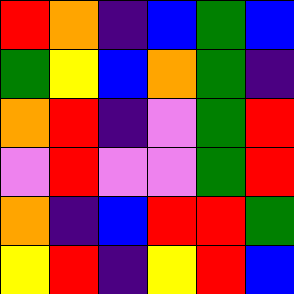[["red", "orange", "indigo", "blue", "green", "blue"], ["green", "yellow", "blue", "orange", "green", "indigo"], ["orange", "red", "indigo", "violet", "green", "red"], ["violet", "red", "violet", "violet", "green", "red"], ["orange", "indigo", "blue", "red", "red", "green"], ["yellow", "red", "indigo", "yellow", "red", "blue"]]